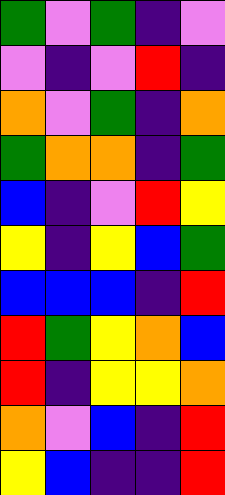[["green", "violet", "green", "indigo", "violet"], ["violet", "indigo", "violet", "red", "indigo"], ["orange", "violet", "green", "indigo", "orange"], ["green", "orange", "orange", "indigo", "green"], ["blue", "indigo", "violet", "red", "yellow"], ["yellow", "indigo", "yellow", "blue", "green"], ["blue", "blue", "blue", "indigo", "red"], ["red", "green", "yellow", "orange", "blue"], ["red", "indigo", "yellow", "yellow", "orange"], ["orange", "violet", "blue", "indigo", "red"], ["yellow", "blue", "indigo", "indigo", "red"]]